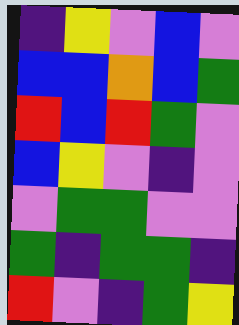[["indigo", "yellow", "violet", "blue", "violet"], ["blue", "blue", "orange", "blue", "green"], ["red", "blue", "red", "green", "violet"], ["blue", "yellow", "violet", "indigo", "violet"], ["violet", "green", "green", "violet", "violet"], ["green", "indigo", "green", "green", "indigo"], ["red", "violet", "indigo", "green", "yellow"]]